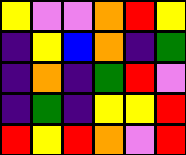[["yellow", "violet", "violet", "orange", "red", "yellow"], ["indigo", "yellow", "blue", "orange", "indigo", "green"], ["indigo", "orange", "indigo", "green", "red", "violet"], ["indigo", "green", "indigo", "yellow", "yellow", "red"], ["red", "yellow", "red", "orange", "violet", "red"]]